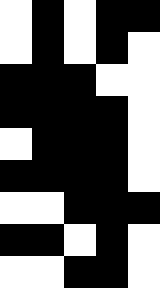[["white", "black", "white", "black", "black"], ["white", "black", "white", "black", "white"], ["black", "black", "black", "white", "white"], ["black", "black", "black", "black", "white"], ["white", "black", "black", "black", "white"], ["black", "black", "black", "black", "white"], ["white", "white", "black", "black", "black"], ["black", "black", "white", "black", "white"], ["white", "white", "black", "black", "white"]]